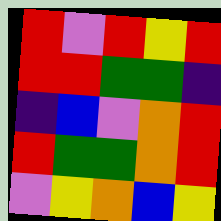[["red", "violet", "red", "yellow", "red"], ["red", "red", "green", "green", "indigo"], ["indigo", "blue", "violet", "orange", "red"], ["red", "green", "green", "orange", "red"], ["violet", "yellow", "orange", "blue", "yellow"]]